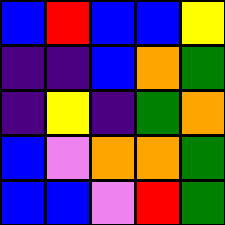[["blue", "red", "blue", "blue", "yellow"], ["indigo", "indigo", "blue", "orange", "green"], ["indigo", "yellow", "indigo", "green", "orange"], ["blue", "violet", "orange", "orange", "green"], ["blue", "blue", "violet", "red", "green"]]